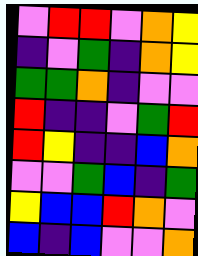[["violet", "red", "red", "violet", "orange", "yellow"], ["indigo", "violet", "green", "indigo", "orange", "yellow"], ["green", "green", "orange", "indigo", "violet", "violet"], ["red", "indigo", "indigo", "violet", "green", "red"], ["red", "yellow", "indigo", "indigo", "blue", "orange"], ["violet", "violet", "green", "blue", "indigo", "green"], ["yellow", "blue", "blue", "red", "orange", "violet"], ["blue", "indigo", "blue", "violet", "violet", "orange"]]